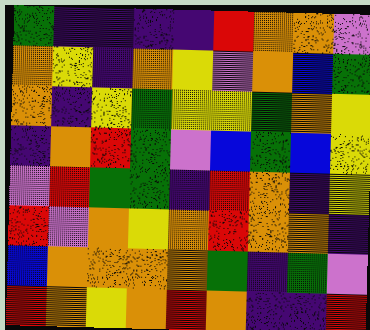[["green", "indigo", "indigo", "indigo", "indigo", "red", "orange", "orange", "violet"], ["orange", "yellow", "indigo", "orange", "yellow", "violet", "orange", "blue", "green"], ["orange", "indigo", "yellow", "green", "yellow", "yellow", "green", "orange", "yellow"], ["indigo", "orange", "red", "green", "violet", "blue", "green", "blue", "yellow"], ["violet", "red", "green", "green", "indigo", "red", "orange", "indigo", "yellow"], ["red", "violet", "orange", "yellow", "orange", "red", "orange", "orange", "indigo"], ["blue", "orange", "orange", "orange", "orange", "green", "indigo", "green", "violet"], ["red", "orange", "yellow", "orange", "red", "orange", "indigo", "indigo", "red"]]